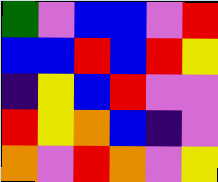[["green", "violet", "blue", "blue", "violet", "red"], ["blue", "blue", "red", "blue", "red", "yellow"], ["indigo", "yellow", "blue", "red", "violet", "violet"], ["red", "yellow", "orange", "blue", "indigo", "violet"], ["orange", "violet", "red", "orange", "violet", "yellow"]]